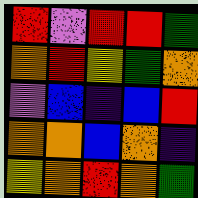[["red", "violet", "red", "red", "green"], ["orange", "red", "yellow", "green", "orange"], ["violet", "blue", "indigo", "blue", "red"], ["orange", "orange", "blue", "orange", "indigo"], ["yellow", "orange", "red", "orange", "green"]]